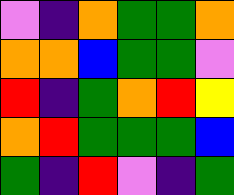[["violet", "indigo", "orange", "green", "green", "orange"], ["orange", "orange", "blue", "green", "green", "violet"], ["red", "indigo", "green", "orange", "red", "yellow"], ["orange", "red", "green", "green", "green", "blue"], ["green", "indigo", "red", "violet", "indigo", "green"]]